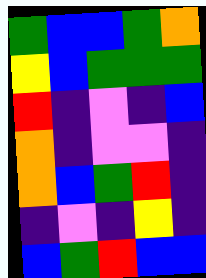[["green", "blue", "blue", "green", "orange"], ["yellow", "blue", "green", "green", "green"], ["red", "indigo", "violet", "indigo", "blue"], ["orange", "indigo", "violet", "violet", "indigo"], ["orange", "blue", "green", "red", "indigo"], ["indigo", "violet", "indigo", "yellow", "indigo"], ["blue", "green", "red", "blue", "blue"]]